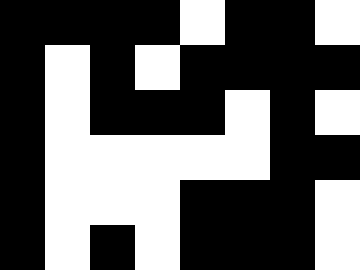[["black", "black", "black", "black", "white", "black", "black", "white"], ["black", "white", "black", "white", "black", "black", "black", "black"], ["black", "white", "black", "black", "black", "white", "black", "white"], ["black", "white", "white", "white", "white", "white", "black", "black"], ["black", "white", "white", "white", "black", "black", "black", "white"], ["black", "white", "black", "white", "black", "black", "black", "white"]]